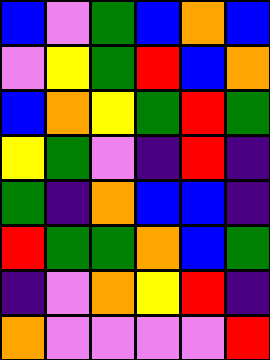[["blue", "violet", "green", "blue", "orange", "blue"], ["violet", "yellow", "green", "red", "blue", "orange"], ["blue", "orange", "yellow", "green", "red", "green"], ["yellow", "green", "violet", "indigo", "red", "indigo"], ["green", "indigo", "orange", "blue", "blue", "indigo"], ["red", "green", "green", "orange", "blue", "green"], ["indigo", "violet", "orange", "yellow", "red", "indigo"], ["orange", "violet", "violet", "violet", "violet", "red"]]